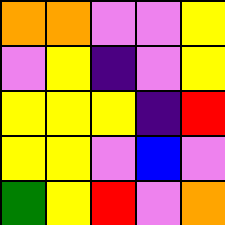[["orange", "orange", "violet", "violet", "yellow"], ["violet", "yellow", "indigo", "violet", "yellow"], ["yellow", "yellow", "yellow", "indigo", "red"], ["yellow", "yellow", "violet", "blue", "violet"], ["green", "yellow", "red", "violet", "orange"]]